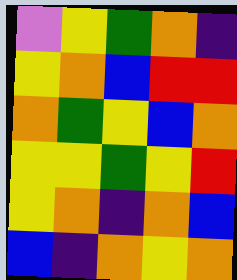[["violet", "yellow", "green", "orange", "indigo"], ["yellow", "orange", "blue", "red", "red"], ["orange", "green", "yellow", "blue", "orange"], ["yellow", "yellow", "green", "yellow", "red"], ["yellow", "orange", "indigo", "orange", "blue"], ["blue", "indigo", "orange", "yellow", "orange"]]